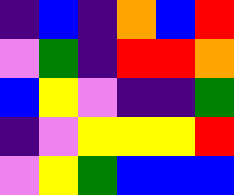[["indigo", "blue", "indigo", "orange", "blue", "red"], ["violet", "green", "indigo", "red", "red", "orange"], ["blue", "yellow", "violet", "indigo", "indigo", "green"], ["indigo", "violet", "yellow", "yellow", "yellow", "red"], ["violet", "yellow", "green", "blue", "blue", "blue"]]